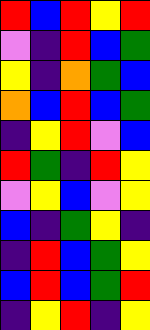[["red", "blue", "red", "yellow", "red"], ["violet", "indigo", "red", "blue", "green"], ["yellow", "indigo", "orange", "green", "blue"], ["orange", "blue", "red", "blue", "green"], ["indigo", "yellow", "red", "violet", "blue"], ["red", "green", "indigo", "red", "yellow"], ["violet", "yellow", "blue", "violet", "yellow"], ["blue", "indigo", "green", "yellow", "indigo"], ["indigo", "red", "blue", "green", "yellow"], ["blue", "red", "blue", "green", "red"], ["indigo", "yellow", "red", "indigo", "yellow"]]